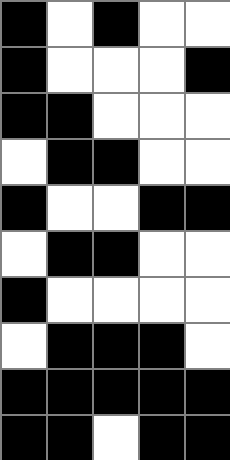[["black", "white", "black", "white", "white"], ["black", "white", "white", "white", "black"], ["black", "black", "white", "white", "white"], ["white", "black", "black", "white", "white"], ["black", "white", "white", "black", "black"], ["white", "black", "black", "white", "white"], ["black", "white", "white", "white", "white"], ["white", "black", "black", "black", "white"], ["black", "black", "black", "black", "black"], ["black", "black", "white", "black", "black"]]